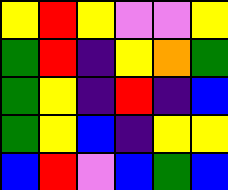[["yellow", "red", "yellow", "violet", "violet", "yellow"], ["green", "red", "indigo", "yellow", "orange", "green"], ["green", "yellow", "indigo", "red", "indigo", "blue"], ["green", "yellow", "blue", "indigo", "yellow", "yellow"], ["blue", "red", "violet", "blue", "green", "blue"]]